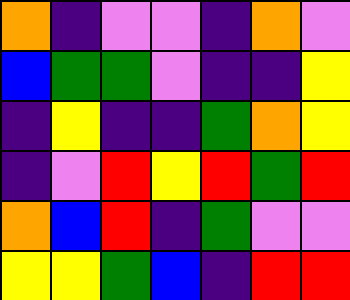[["orange", "indigo", "violet", "violet", "indigo", "orange", "violet"], ["blue", "green", "green", "violet", "indigo", "indigo", "yellow"], ["indigo", "yellow", "indigo", "indigo", "green", "orange", "yellow"], ["indigo", "violet", "red", "yellow", "red", "green", "red"], ["orange", "blue", "red", "indigo", "green", "violet", "violet"], ["yellow", "yellow", "green", "blue", "indigo", "red", "red"]]